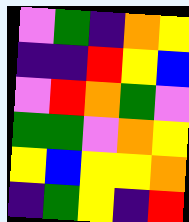[["violet", "green", "indigo", "orange", "yellow"], ["indigo", "indigo", "red", "yellow", "blue"], ["violet", "red", "orange", "green", "violet"], ["green", "green", "violet", "orange", "yellow"], ["yellow", "blue", "yellow", "yellow", "orange"], ["indigo", "green", "yellow", "indigo", "red"]]